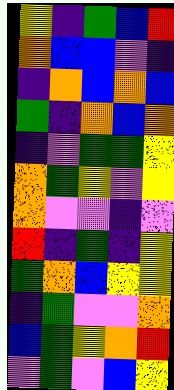[["yellow", "indigo", "green", "blue", "red"], ["orange", "blue", "blue", "violet", "indigo"], ["indigo", "orange", "blue", "orange", "blue"], ["green", "indigo", "orange", "blue", "orange"], ["indigo", "violet", "green", "green", "yellow"], ["orange", "green", "yellow", "violet", "yellow"], ["orange", "violet", "violet", "indigo", "violet"], ["red", "indigo", "green", "indigo", "yellow"], ["green", "orange", "blue", "yellow", "yellow"], ["indigo", "green", "violet", "violet", "orange"], ["blue", "green", "yellow", "orange", "red"], ["violet", "green", "violet", "blue", "yellow"]]